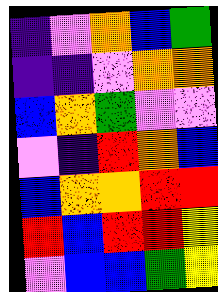[["indigo", "violet", "orange", "blue", "green"], ["indigo", "indigo", "violet", "orange", "orange"], ["blue", "orange", "green", "violet", "violet"], ["violet", "indigo", "red", "orange", "blue"], ["blue", "orange", "orange", "red", "red"], ["red", "blue", "red", "red", "yellow"], ["violet", "blue", "blue", "green", "yellow"]]